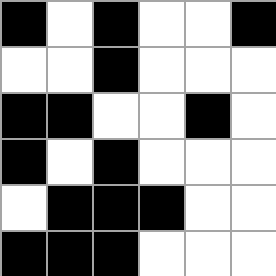[["black", "white", "black", "white", "white", "black"], ["white", "white", "black", "white", "white", "white"], ["black", "black", "white", "white", "black", "white"], ["black", "white", "black", "white", "white", "white"], ["white", "black", "black", "black", "white", "white"], ["black", "black", "black", "white", "white", "white"]]